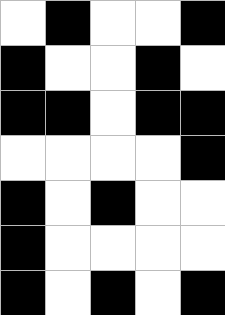[["white", "black", "white", "white", "black"], ["black", "white", "white", "black", "white"], ["black", "black", "white", "black", "black"], ["white", "white", "white", "white", "black"], ["black", "white", "black", "white", "white"], ["black", "white", "white", "white", "white"], ["black", "white", "black", "white", "black"]]